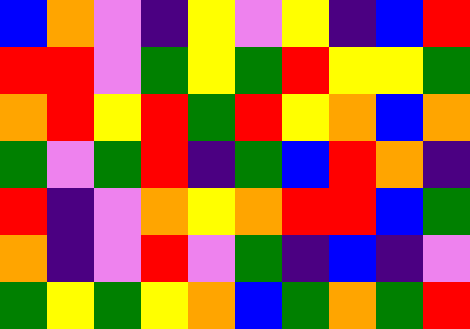[["blue", "orange", "violet", "indigo", "yellow", "violet", "yellow", "indigo", "blue", "red"], ["red", "red", "violet", "green", "yellow", "green", "red", "yellow", "yellow", "green"], ["orange", "red", "yellow", "red", "green", "red", "yellow", "orange", "blue", "orange"], ["green", "violet", "green", "red", "indigo", "green", "blue", "red", "orange", "indigo"], ["red", "indigo", "violet", "orange", "yellow", "orange", "red", "red", "blue", "green"], ["orange", "indigo", "violet", "red", "violet", "green", "indigo", "blue", "indigo", "violet"], ["green", "yellow", "green", "yellow", "orange", "blue", "green", "orange", "green", "red"]]